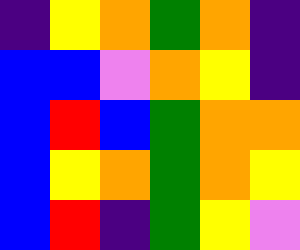[["indigo", "yellow", "orange", "green", "orange", "indigo"], ["blue", "blue", "violet", "orange", "yellow", "indigo"], ["blue", "red", "blue", "green", "orange", "orange"], ["blue", "yellow", "orange", "green", "orange", "yellow"], ["blue", "red", "indigo", "green", "yellow", "violet"]]